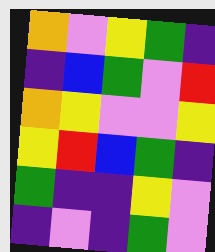[["orange", "violet", "yellow", "green", "indigo"], ["indigo", "blue", "green", "violet", "red"], ["orange", "yellow", "violet", "violet", "yellow"], ["yellow", "red", "blue", "green", "indigo"], ["green", "indigo", "indigo", "yellow", "violet"], ["indigo", "violet", "indigo", "green", "violet"]]